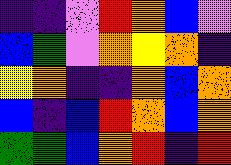[["indigo", "indigo", "violet", "red", "orange", "blue", "violet"], ["blue", "green", "violet", "orange", "yellow", "orange", "indigo"], ["yellow", "orange", "indigo", "indigo", "orange", "blue", "orange"], ["blue", "indigo", "blue", "red", "orange", "blue", "orange"], ["green", "green", "blue", "orange", "red", "indigo", "red"]]